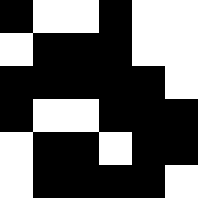[["black", "white", "white", "black", "white", "white"], ["white", "black", "black", "black", "white", "white"], ["black", "black", "black", "black", "black", "white"], ["black", "white", "white", "black", "black", "black"], ["white", "black", "black", "white", "black", "black"], ["white", "black", "black", "black", "black", "white"]]